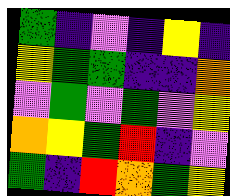[["green", "indigo", "violet", "indigo", "yellow", "indigo"], ["yellow", "green", "green", "indigo", "indigo", "orange"], ["violet", "green", "violet", "green", "violet", "yellow"], ["orange", "yellow", "green", "red", "indigo", "violet"], ["green", "indigo", "red", "orange", "green", "yellow"]]